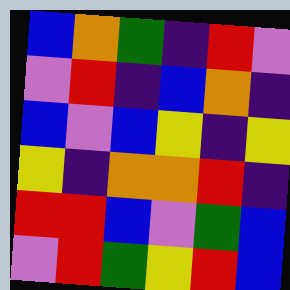[["blue", "orange", "green", "indigo", "red", "violet"], ["violet", "red", "indigo", "blue", "orange", "indigo"], ["blue", "violet", "blue", "yellow", "indigo", "yellow"], ["yellow", "indigo", "orange", "orange", "red", "indigo"], ["red", "red", "blue", "violet", "green", "blue"], ["violet", "red", "green", "yellow", "red", "blue"]]